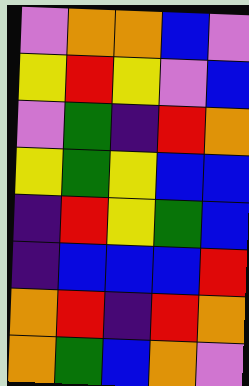[["violet", "orange", "orange", "blue", "violet"], ["yellow", "red", "yellow", "violet", "blue"], ["violet", "green", "indigo", "red", "orange"], ["yellow", "green", "yellow", "blue", "blue"], ["indigo", "red", "yellow", "green", "blue"], ["indigo", "blue", "blue", "blue", "red"], ["orange", "red", "indigo", "red", "orange"], ["orange", "green", "blue", "orange", "violet"]]